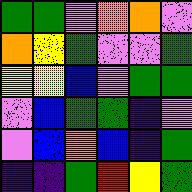[["green", "green", "violet", "orange", "orange", "violet"], ["orange", "yellow", "green", "violet", "violet", "green"], ["yellow", "yellow", "blue", "violet", "green", "green"], ["violet", "blue", "green", "green", "indigo", "violet"], ["violet", "blue", "orange", "blue", "indigo", "green"], ["indigo", "indigo", "green", "red", "yellow", "green"]]